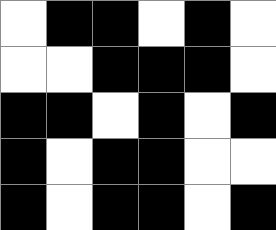[["white", "black", "black", "white", "black", "white"], ["white", "white", "black", "black", "black", "white"], ["black", "black", "white", "black", "white", "black"], ["black", "white", "black", "black", "white", "white"], ["black", "white", "black", "black", "white", "black"]]